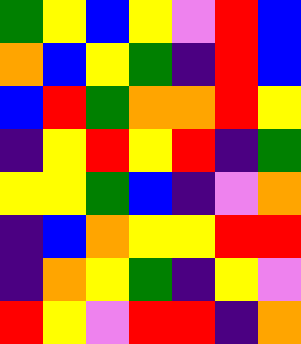[["green", "yellow", "blue", "yellow", "violet", "red", "blue"], ["orange", "blue", "yellow", "green", "indigo", "red", "blue"], ["blue", "red", "green", "orange", "orange", "red", "yellow"], ["indigo", "yellow", "red", "yellow", "red", "indigo", "green"], ["yellow", "yellow", "green", "blue", "indigo", "violet", "orange"], ["indigo", "blue", "orange", "yellow", "yellow", "red", "red"], ["indigo", "orange", "yellow", "green", "indigo", "yellow", "violet"], ["red", "yellow", "violet", "red", "red", "indigo", "orange"]]